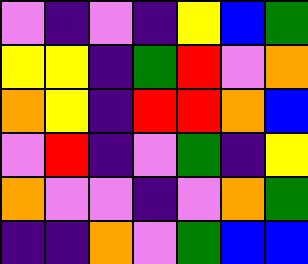[["violet", "indigo", "violet", "indigo", "yellow", "blue", "green"], ["yellow", "yellow", "indigo", "green", "red", "violet", "orange"], ["orange", "yellow", "indigo", "red", "red", "orange", "blue"], ["violet", "red", "indigo", "violet", "green", "indigo", "yellow"], ["orange", "violet", "violet", "indigo", "violet", "orange", "green"], ["indigo", "indigo", "orange", "violet", "green", "blue", "blue"]]